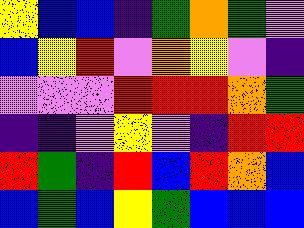[["yellow", "blue", "blue", "indigo", "green", "orange", "green", "violet"], ["blue", "yellow", "red", "violet", "orange", "yellow", "violet", "indigo"], ["violet", "violet", "violet", "red", "red", "red", "orange", "green"], ["indigo", "indigo", "violet", "yellow", "violet", "indigo", "red", "red"], ["red", "green", "indigo", "red", "blue", "red", "orange", "blue"], ["blue", "green", "blue", "yellow", "green", "blue", "blue", "blue"]]